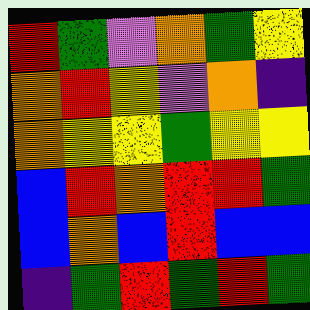[["red", "green", "violet", "orange", "green", "yellow"], ["orange", "red", "yellow", "violet", "orange", "indigo"], ["orange", "yellow", "yellow", "green", "yellow", "yellow"], ["blue", "red", "orange", "red", "red", "green"], ["blue", "orange", "blue", "red", "blue", "blue"], ["indigo", "green", "red", "green", "red", "green"]]